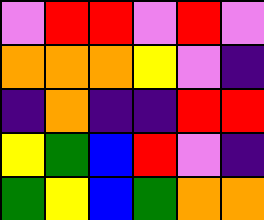[["violet", "red", "red", "violet", "red", "violet"], ["orange", "orange", "orange", "yellow", "violet", "indigo"], ["indigo", "orange", "indigo", "indigo", "red", "red"], ["yellow", "green", "blue", "red", "violet", "indigo"], ["green", "yellow", "blue", "green", "orange", "orange"]]